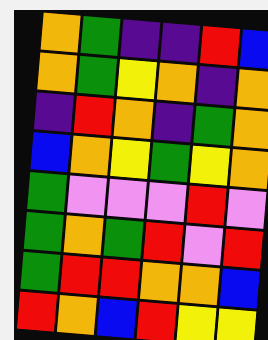[["orange", "green", "indigo", "indigo", "red", "blue"], ["orange", "green", "yellow", "orange", "indigo", "orange"], ["indigo", "red", "orange", "indigo", "green", "orange"], ["blue", "orange", "yellow", "green", "yellow", "orange"], ["green", "violet", "violet", "violet", "red", "violet"], ["green", "orange", "green", "red", "violet", "red"], ["green", "red", "red", "orange", "orange", "blue"], ["red", "orange", "blue", "red", "yellow", "yellow"]]